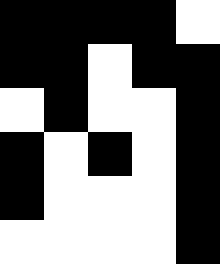[["black", "black", "black", "black", "white"], ["black", "black", "white", "black", "black"], ["white", "black", "white", "white", "black"], ["black", "white", "black", "white", "black"], ["black", "white", "white", "white", "black"], ["white", "white", "white", "white", "black"]]